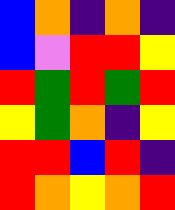[["blue", "orange", "indigo", "orange", "indigo"], ["blue", "violet", "red", "red", "yellow"], ["red", "green", "red", "green", "red"], ["yellow", "green", "orange", "indigo", "yellow"], ["red", "red", "blue", "red", "indigo"], ["red", "orange", "yellow", "orange", "red"]]